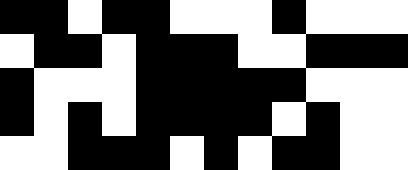[["black", "black", "white", "black", "black", "white", "white", "white", "black", "white", "white", "white"], ["white", "black", "black", "white", "black", "black", "black", "white", "white", "black", "black", "black"], ["black", "white", "white", "white", "black", "black", "black", "black", "black", "white", "white", "white"], ["black", "white", "black", "white", "black", "black", "black", "black", "white", "black", "white", "white"], ["white", "white", "black", "black", "black", "white", "black", "white", "black", "black", "white", "white"]]